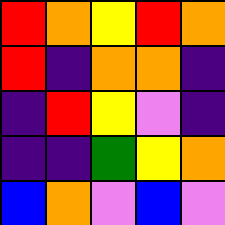[["red", "orange", "yellow", "red", "orange"], ["red", "indigo", "orange", "orange", "indigo"], ["indigo", "red", "yellow", "violet", "indigo"], ["indigo", "indigo", "green", "yellow", "orange"], ["blue", "orange", "violet", "blue", "violet"]]